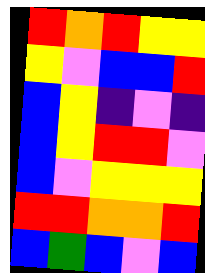[["red", "orange", "red", "yellow", "yellow"], ["yellow", "violet", "blue", "blue", "red"], ["blue", "yellow", "indigo", "violet", "indigo"], ["blue", "yellow", "red", "red", "violet"], ["blue", "violet", "yellow", "yellow", "yellow"], ["red", "red", "orange", "orange", "red"], ["blue", "green", "blue", "violet", "blue"]]